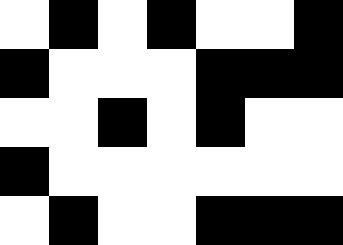[["white", "black", "white", "black", "white", "white", "black"], ["black", "white", "white", "white", "black", "black", "black"], ["white", "white", "black", "white", "black", "white", "white"], ["black", "white", "white", "white", "white", "white", "white"], ["white", "black", "white", "white", "black", "black", "black"]]